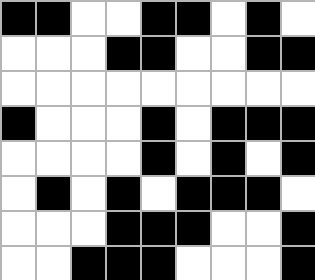[["black", "black", "white", "white", "black", "black", "white", "black", "white"], ["white", "white", "white", "black", "black", "white", "white", "black", "black"], ["white", "white", "white", "white", "white", "white", "white", "white", "white"], ["black", "white", "white", "white", "black", "white", "black", "black", "black"], ["white", "white", "white", "white", "black", "white", "black", "white", "black"], ["white", "black", "white", "black", "white", "black", "black", "black", "white"], ["white", "white", "white", "black", "black", "black", "white", "white", "black"], ["white", "white", "black", "black", "black", "white", "white", "white", "black"]]